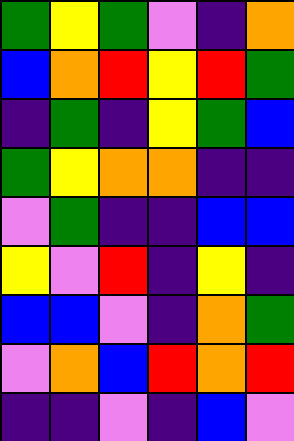[["green", "yellow", "green", "violet", "indigo", "orange"], ["blue", "orange", "red", "yellow", "red", "green"], ["indigo", "green", "indigo", "yellow", "green", "blue"], ["green", "yellow", "orange", "orange", "indigo", "indigo"], ["violet", "green", "indigo", "indigo", "blue", "blue"], ["yellow", "violet", "red", "indigo", "yellow", "indigo"], ["blue", "blue", "violet", "indigo", "orange", "green"], ["violet", "orange", "blue", "red", "orange", "red"], ["indigo", "indigo", "violet", "indigo", "blue", "violet"]]